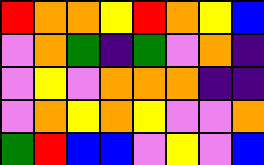[["red", "orange", "orange", "yellow", "red", "orange", "yellow", "blue"], ["violet", "orange", "green", "indigo", "green", "violet", "orange", "indigo"], ["violet", "yellow", "violet", "orange", "orange", "orange", "indigo", "indigo"], ["violet", "orange", "yellow", "orange", "yellow", "violet", "violet", "orange"], ["green", "red", "blue", "blue", "violet", "yellow", "violet", "blue"]]